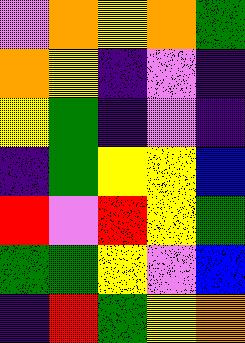[["violet", "orange", "yellow", "orange", "green"], ["orange", "yellow", "indigo", "violet", "indigo"], ["yellow", "green", "indigo", "violet", "indigo"], ["indigo", "green", "yellow", "yellow", "blue"], ["red", "violet", "red", "yellow", "green"], ["green", "green", "yellow", "violet", "blue"], ["indigo", "red", "green", "yellow", "orange"]]